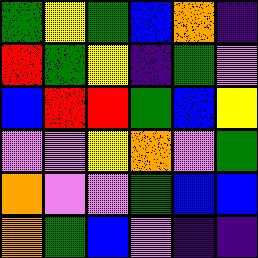[["green", "yellow", "green", "blue", "orange", "indigo"], ["red", "green", "yellow", "indigo", "green", "violet"], ["blue", "red", "red", "green", "blue", "yellow"], ["violet", "violet", "yellow", "orange", "violet", "green"], ["orange", "violet", "violet", "green", "blue", "blue"], ["orange", "green", "blue", "violet", "indigo", "indigo"]]